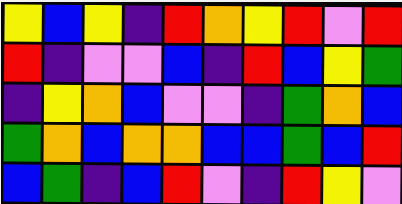[["yellow", "blue", "yellow", "indigo", "red", "orange", "yellow", "red", "violet", "red"], ["red", "indigo", "violet", "violet", "blue", "indigo", "red", "blue", "yellow", "green"], ["indigo", "yellow", "orange", "blue", "violet", "violet", "indigo", "green", "orange", "blue"], ["green", "orange", "blue", "orange", "orange", "blue", "blue", "green", "blue", "red"], ["blue", "green", "indigo", "blue", "red", "violet", "indigo", "red", "yellow", "violet"]]